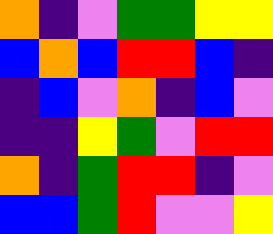[["orange", "indigo", "violet", "green", "green", "yellow", "yellow"], ["blue", "orange", "blue", "red", "red", "blue", "indigo"], ["indigo", "blue", "violet", "orange", "indigo", "blue", "violet"], ["indigo", "indigo", "yellow", "green", "violet", "red", "red"], ["orange", "indigo", "green", "red", "red", "indigo", "violet"], ["blue", "blue", "green", "red", "violet", "violet", "yellow"]]